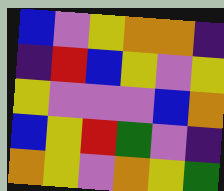[["blue", "violet", "yellow", "orange", "orange", "indigo"], ["indigo", "red", "blue", "yellow", "violet", "yellow"], ["yellow", "violet", "violet", "violet", "blue", "orange"], ["blue", "yellow", "red", "green", "violet", "indigo"], ["orange", "yellow", "violet", "orange", "yellow", "green"]]